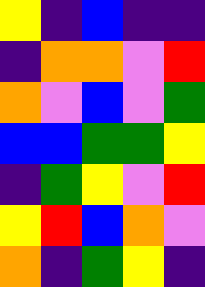[["yellow", "indigo", "blue", "indigo", "indigo"], ["indigo", "orange", "orange", "violet", "red"], ["orange", "violet", "blue", "violet", "green"], ["blue", "blue", "green", "green", "yellow"], ["indigo", "green", "yellow", "violet", "red"], ["yellow", "red", "blue", "orange", "violet"], ["orange", "indigo", "green", "yellow", "indigo"]]